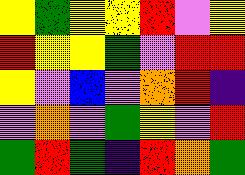[["yellow", "green", "yellow", "yellow", "red", "violet", "yellow"], ["red", "yellow", "yellow", "green", "violet", "red", "red"], ["yellow", "violet", "blue", "violet", "orange", "red", "indigo"], ["violet", "orange", "violet", "green", "yellow", "violet", "red"], ["green", "red", "green", "indigo", "red", "orange", "green"]]